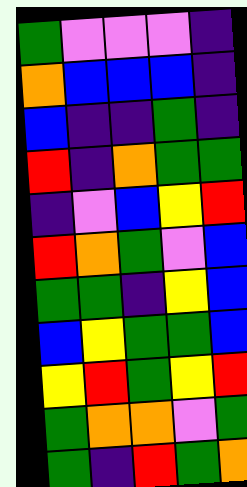[["green", "violet", "violet", "violet", "indigo"], ["orange", "blue", "blue", "blue", "indigo"], ["blue", "indigo", "indigo", "green", "indigo"], ["red", "indigo", "orange", "green", "green"], ["indigo", "violet", "blue", "yellow", "red"], ["red", "orange", "green", "violet", "blue"], ["green", "green", "indigo", "yellow", "blue"], ["blue", "yellow", "green", "green", "blue"], ["yellow", "red", "green", "yellow", "red"], ["green", "orange", "orange", "violet", "green"], ["green", "indigo", "red", "green", "orange"]]